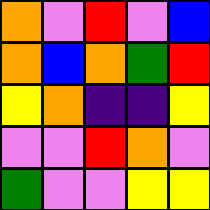[["orange", "violet", "red", "violet", "blue"], ["orange", "blue", "orange", "green", "red"], ["yellow", "orange", "indigo", "indigo", "yellow"], ["violet", "violet", "red", "orange", "violet"], ["green", "violet", "violet", "yellow", "yellow"]]